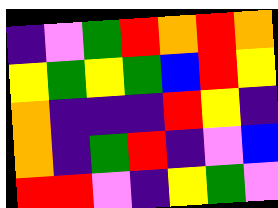[["indigo", "violet", "green", "red", "orange", "red", "orange"], ["yellow", "green", "yellow", "green", "blue", "red", "yellow"], ["orange", "indigo", "indigo", "indigo", "red", "yellow", "indigo"], ["orange", "indigo", "green", "red", "indigo", "violet", "blue"], ["red", "red", "violet", "indigo", "yellow", "green", "violet"]]